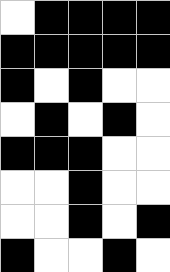[["white", "black", "black", "black", "black"], ["black", "black", "black", "black", "black"], ["black", "white", "black", "white", "white"], ["white", "black", "white", "black", "white"], ["black", "black", "black", "white", "white"], ["white", "white", "black", "white", "white"], ["white", "white", "black", "white", "black"], ["black", "white", "white", "black", "white"]]